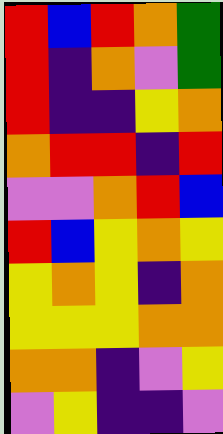[["red", "blue", "red", "orange", "green"], ["red", "indigo", "orange", "violet", "green"], ["red", "indigo", "indigo", "yellow", "orange"], ["orange", "red", "red", "indigo", "red"], ["violet", "violet", "orange", "red", "blue"], ["red", "blue", "yellow", "orange", "yellow"], ["yellow", "orange", "yellow", "indigo", "orange"], ["yellow", "yellow", "yellow", "orange", "orange"], ["orange", "orange", "indigo", "violet", "yellow"], ["violet", "yellow", "indigo", "indigo", "violet"]]